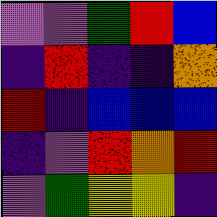[["violet", "violet", "green", "red", "blue"], ["indigo", "red", "indigo", "indigo", "orange"], ["red", "indigo", "blue", "blue", "blue"], ["indigo", "violet", "red", "orange", "red"], ["violet", "green", "yellow", "yellow", "indigo"]]